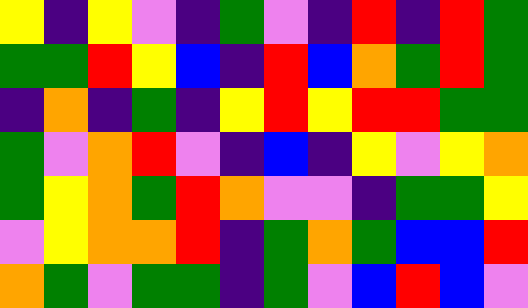[["yellow", "indigo", "yellow", "violet", "indigo", "green", "violet", "indigo", "red", "indigo", "red", "green"], ["green", "green", "red", "yellow", "blue", "indigo", "red", "blue", "orange", "green", "red", "green"], ["indigo", "orange", "indigo", "green", "indigo", "yellow", "red", "yellow", "red", "red", "green", "green"], ["green", "violet", "orange", "red", "violet", "indigo", "blue", "indigo", "yellow", "violet", "yellow", "orange"], ["green", "yellow", "orange", "green", "red", "orange", "violet", "violet", "indigo", "green", "green", "yellow"], ["violet", "yellow", "orange", "orange", "red", "indigo", "green", "orange", "green", "blue", "blue", "red"], ["orange", "green", "violet", "green", "green", "indigo", "green", "violet", "blue", "red", "blue", "violet"]]